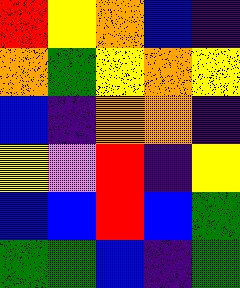[["red", "yellow", "orange", "blue", "indigo"], ["orange", "green", "yellow", "orange", "yellow"], ["blue", "indigo", "orange", "orange", "indigo"], ["yellow", "violet", "red", "indigo", "yellow"], ["blue", "blue", "red", "blue", "green"], ["green", "green", "blue", "indigo", "green"]]